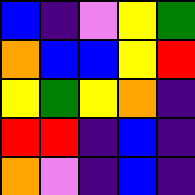[["blue", "indigo", "violet", "yellow", "green"], ["orange", "blue", "blue", "yellow", "red"], ["yellow", "green", "yellow", "orange", "indigo"], ["red", "red", "indigo", "blue", "indigo"], ["orange", "violet", "indigo", "blue", "indigo"]]